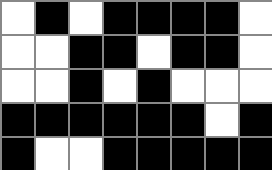[["white", "black", "white", "black", "black", "black", "black", "white"], ["white", "white", "black", "black", "white", "black", "black", "white"], ["white", "white", "black", "white", "black", "white", "white", "white"], ["black", "black", "black", "black", "black", "black", "white", "black"], ["black", "white", "white", "black", "black", "black", "black", "black"]]